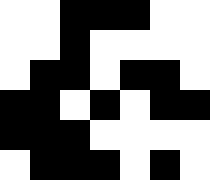[["white", "white", "black", "black", "black", "white", "white"], ["white", "white", "black", "white", "white", "white", "white"], ["white", "black", "black", "white", "black", "black", "white"], ["black", "black", "white", "black", "white", "black", "black"], ["black", "black", "black", "white", "white", "white", "white"], ["white", "black", "black", "black", "white", "black", "white"]]